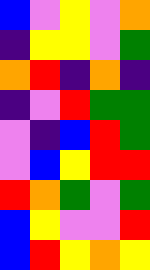[["blue", "violet", "yellow", "violet", "orange"], ["indigo", "yellow", "yellow", "violet", "green"], ["orange", "red", "indigo", "orange", "indigo"], ["indigo", "violet", "red", "green", "green"], ["violet", "indigo", "blue", "red", "green"], ["violet", "blue", "yellow", "red", "red"], ["red", "orange", "green", "violet", "green"], ["blue", "yellow", "violet", "violet", "red"], ["blue", "red", "yellow", "orange", "yellow"]]